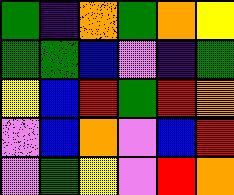[["green", "indigo", "orange", "green", "orange", "yellow"], ["green", "green", "blue", "violet", "indigo", "green"], ["yellow", "blue", "red", "green", "red", "orange"], ["violet", "blue", "orange", "violet", "blue", "red"], ["violet", "green", "yellow", "violet", "red", "orange"]]